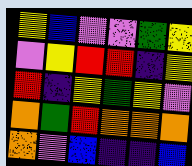[["yellow", "blue", "violet", "violet", "green", "yellow"], ["violet", "yellow", "red", "red", "indigo", "yellow"], ["red", "indigo", "yellow", "green", "yellow", "violet"], ["orange", "green", "red", "orange", "orange", "orange"], ["orange", "violet", "blue", "indigo", "indigo", "blue"]]